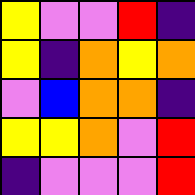[["yellow", "violet", "violet", "red", "indigo"], ["yellow", "indigo", "orange", "yellow", "orange"], ["violet", "blue", "orange", "orange", "indigo"], ["yellow", "yellow", "orange", "violet", "red"], ["indigo", "violet", "violet", "violet", "red"]]